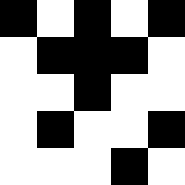[["black", "white", "black", "white", "black"], ["white", "black", "black", "black", "white"], ["white", "white", "black", "white", "white"], ["white", "black", "white", "white", "black"], ["white", "white", "white", "black", "white"]]